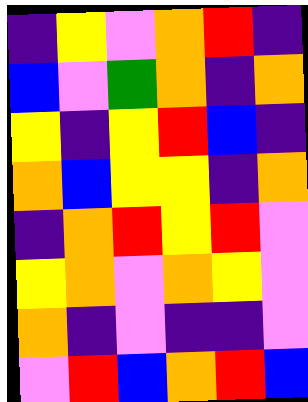[["indigo", "yellow", "violet", "orange", "red", "indigo"], ["blue", "violet", "green", "orange", "indigo", "orange"], ["yellow", "indigo", "yellow", "red", "blue", "indigo"], ["orange", "blue", "yellow", "yellow", "indigo", "orange"], ["indigo", "orange", "red", "yellow", "red", "violet"], ["yellow", "orange", "violet", "orange", "yellow", "violet"], ["orange", "indigo", "violet", "indigo", "indigo", "violet"], ["violet", "red", "blue", "orange", "red", "blue"]]